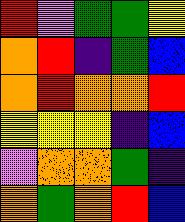[["red", "violet", "green", "green", "yellow"], ["orange", "red", "indigo", "green", "blue"], ["orange", "red", "orange", "orange", "red"], ["yellow", "yellow", "yellow", "indigo", "blue"], ["violet", "orange", "orange", "green", "indigo"], ["orange", "green", "orange", "red", "blue"]]